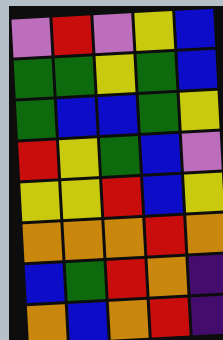[["violet", "red", "violet", "yellow", "blue"], ["green", "green", "yellow", "green", "blue"], ["green", "blue", "blue", "green", "yellow"], ["red", "yellow", "green", "blue", "violet"], ["yellow", "yellow", "red", "blue", "yellow"], ["orange", "orange", "orange", "red", "orange"], ["blue", "green", "red", "orange", "indigo"], ["orange", "blue", "orange", "red", "indigo"]]